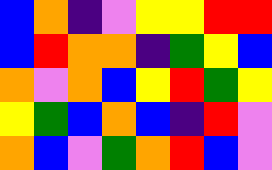[["blue", "orange", "indigo", "violet", "yellow", "yellow", "red", "red"], ["blue", "red", "orange", "orange", "indigo", "green", "yellow", "blue"], ["orange", "violet", "orange", "blue", "yellow", "red", "green", "yellow"], ["yellow", "green", "blue", "orange", "blue", "indigo", "red", "violet"], ["orange", "blue", "violet", "green", "orange", "red", "blue", "violet"]]